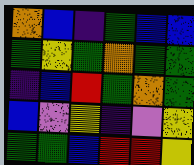[["orange", "blue", "indigo", "green", "blue", "blue"], ["green", "yellow", "green", "orange", "green", "green"], ["indigo", "blue", "red", "green", "orange", "green"], ["blue", "violet", "yellow", "indigo", "violet", "yellow"], ["green", "green", "blue", "red", "red", "yellow"]]